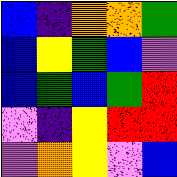[["blue", "indigo", "orange", "orange", "green"], ["blue", "yellow", "green", "blue", "violet"], ["blue", "green", "blue", "green", "red"], ["violet", "indigo", "yellow", "red", "red"], ["violet", "orange", "yellow", "violet", "blue"]]